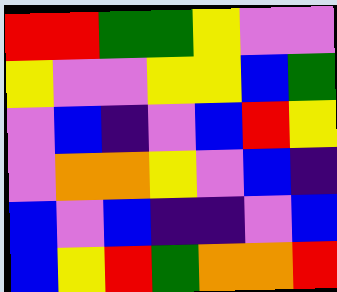[["red", "red", "green", "green", "yellow", "violet", "violet"], ["yellow", "violet", "violet", "yellow", "yellow", "blue", "green"], ["violet", "blue", "indigo", "violet", "blue", "red", "yellow"], ["violet", "orange", "orange", "yellow", "violet", "blue", "indigo"], ["blue", "violet", "blue", "indigo", "indigo", "violet", "blue"], ["blue", "yellow", "red", "green", "orange", "orange", "red"]]